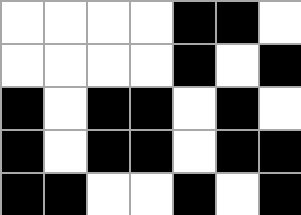[["white", "white", "white", "white", "black", "black", "white"], ["white", "white", "white", "white", "black", "white", "black"], ["black", "white", "black", "black", "white", "black", "white"], ["black", "white", "black", "black", "white", "black", "black"], ["black", "black", "white", "white", "black", "white", "black"]]